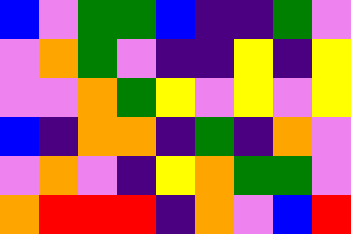[["blue", "violet", "green", "green", "blue", "indigo", "indigo", "green", "violet"], ["violet", "orange", "green", "violet", "indigo", "indigo", "yellow", "indigo", "yellow"], ["violet", "violet", "orange", "green", "yellow", "violet", "yellow", "violet", "yellow"], ["blue", "indigo", "orange", "orange", "indigo", "green", "indigo", "orange", "violet"], ["violet", "orange", "violet", "indigo", "yellow", "orange", "green", "green", "violet"], ["orange", "red", "red", "red", "indigo", "orange", "violet", "blue", "red"]]